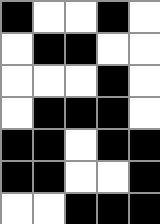[["black", "white", "white", "black", "white"], ["white", "black", "black", "white", "white"], ["white", "white", "white", "black", "white"], ["white", "black", "black", "black", "white"], ["black", "black", "white", "black", "black"], ["black", "black", "white", "white", "black"], ["white", "white", "black", "black", "black"]]